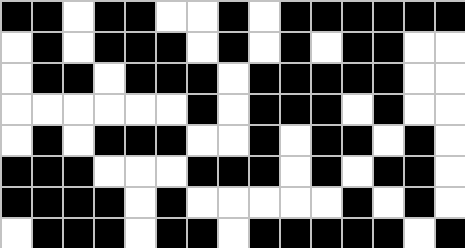[["black", "black", "white", "black", "black", "white", "white", "black", "white", "black", "black", "black", "black", "black", "black"], ["white", "black", "white", "black", "black", "black", "white", "black", "white", "black", "white", "black", "black", "white", "white"], ["white", "black", "black", "white", "black", "black", "black", "white", "black", "black", "black", "black", "black", "white", "white"], ["white", "white", "white", "white", "white", "white", "black", "white", "black", "black", "black", "white", "black", "white", "white"], ["white", "black", "white", "black", "black", "black", "white", "white", "black", "white", "black", "black", "white", "black", "white"], ["black", "black", "black", "white", "white", "white", "black", "black", "black", "white", "black", "white", "black", "black", "white"], ["black", "black", "black", "black", "white", "black", "white", "white", "white", "white", "white", "black", "white", "black", "white"], ["white", "black", "black", "black", "white", "black", "black", "white", "black", "black", "black", "black", "black", "white", "black"]]